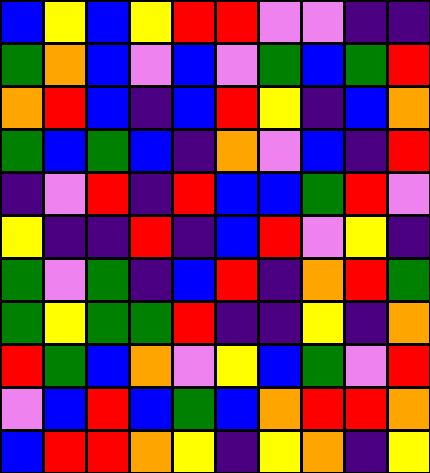[["blue", "yellow", "blue", "yellow", "red", "red", "violet", "violet", "indigo", "indigo"], ["green", "orange", "blue", "violet", "blue", "violet", "green", "blue", "green", "red"], ["orange", "red", "blue", "indigo", "blue", "red", "yellow", "indigo", "blue", "orange"], ["green", "blue", "green", "blue", "indigo", "orange", "violet", "blue", "indigo", "red"], ["indigo", "violet", "red", "indigo", "red", "blue", "blue", "green", "red", "violet"], ["yellow", "indigo", "indigo", "red", "indigo", "blue", "red", "violet", "yellow", "indigo"], ["green", "violet", "green", "indigo", "blue", "red", "indigo", "orange", "red", "green"], ["green", "yellow", "green", "green", "red", "indigo", "indigo", "yellow", "indigo", "orange"], ["red", "green", "blue", "orange", "violet", "yellow", "blue", "green", "violet", "red"], ["violet", "blue", "red", "blue", "green", "blue", "orange", "red", "red", "orange"], ["blue", "red", "red", "orange", "yellow", "indigo", "yellow", "orange", "indigo", "yellow"]]